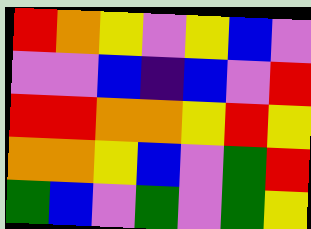[["red", "orange", "yellow", "violet", "yellow", "blue", "violet"], ["violet", "violet", "blue", "indigo", "blue", "violet", "red"], ["red", "red", "orange", "orange", "yellow", "red", "yellow"], ["orange", "orange", "yellow", "blue", "violet", "green", "red"], ["green", "blue", "violet", "green", "violet", "green", "yellow"]]